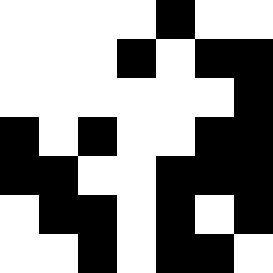[["white", "white", "white", "white", "black", "white", "white"], ["white", "white", "white", "black", "white", "black", "black"], ["white", "white", "white", "white", "white", "white", "black"], ["black", "white", "black", "white", "white", "black", "black"], ["black", "black", "white", "white", "black", "black", "black"], ["white", "black", "black", "white", "black", "white", "black"], ["white", "white", "black", "white", "black", "black", "white"]]